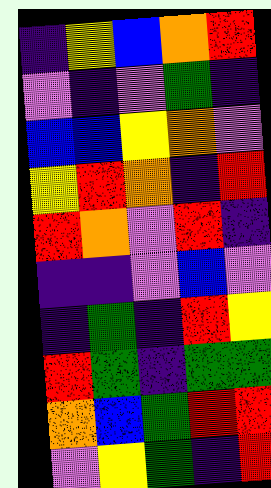[["indigo", "yellow", "blue", "orange", "red"], ["violet", "indigo", "violet", "green", "indigo"], ["blue", "blue", "yellow", "orange", "violet"], ["yellow", "red", "orange", "indigo", "red"], ["red", "orange", "violet", "red", "indigo"], ["indigo", "indigo", "violet", "blue", "violet"], ["indigo", "green", "indigo", "red", "yellow"], ["red", "green", "indigo", "green", "green"], ["orange", "blue", "green", "red", "red"], ["violet", "yellow", "green", "indigo", "red"]]